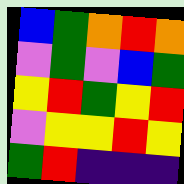[["blue", "green", "orange", "red", "orange"], ["violet", "green", "violet", "blue", "green"], ["yellow", "red", "green", "yellow", "red"], ["violet", "yellow", "yellow", "red", "yellow"], ["green", "red", "indigo", "indigo", "indigo"]]